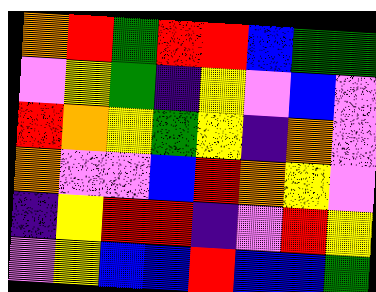[["orange", "red", "green", "red", "red", "blue", "green", "green"], ["violet", "yellow", "green", "indigo", "yellow", "violet", "blue", "violet"], ["red", "orange", "yellow", "green", "yellow", "indigo", "orange", "violet"], ["orange", "violet", "violet", "blue", "red", "orange", "yellow", "violet"], ["indigo", "yellow", "red", "red", "indigo", "violet", "red", "yellow"], ["violet", "yellow", "blue", "blue", "red", "blue", "blue", "green"]]